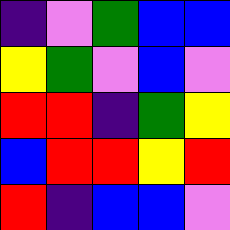[["indigo", "violet", "green", "blue", "blue"], ["yellow", "green", "violet", "blue", "violet"], ["red", "red", "indigo", "green", "yellow"], ["blue", "red", "red", "yellow", "red"], ["red", "indigo", "blue", "blue", "violet"]]